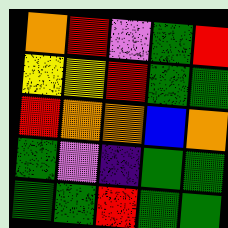[["orange", "red", "violet", "green", "red"], ["yellow", "yellow", "red", "green", "green"], ["red", "orange", "orange", "blue", "orange"], ["green", "violet", "indigo", "green", "green"], ["green", "green", "red", "green", "green"]]